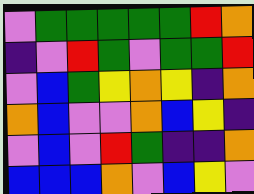[["violet", "green", "green", "green", "green", "green", "red", "orange"], ["indigo", "violet", "red", "green", "violet", "green", "green", "red"], ["violet", "blue", "green", "yellow", "orange", "yellow", "indigo", "orange"], ["orange", "blue", "violet", "violet", "orange", "blue", "yellow", "indigo"], ["violet", "blue", "violet", "red", "green", "indigo", "indigo", "orange"], ["blue", "blue", "blue", "orange", "violet", "blue", "yellow", "violet"]]